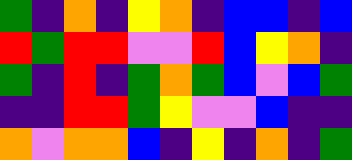[["green", "indigo", "orange", "indigo", "yellow", "orange", "indigo", "blue", "blue", "indigo", "blue"], ["red", "green", "red", "red", "violet", "violet", "red", "blue", "yellow", "orange", "indigo"], ["green", "indigo", "red", "indigo", "green", "orange", "green", "blue", "violet", "blue", "green"], ["indigo", "indigo", "red", "red", "green", "yellow", "violet", "violet", "blue", "indigo", "indigo"], ["orange", "violet", "orange", "orange", "blue", "indigo", "yellow", "indigo", "orange", "indigo", "green"]]